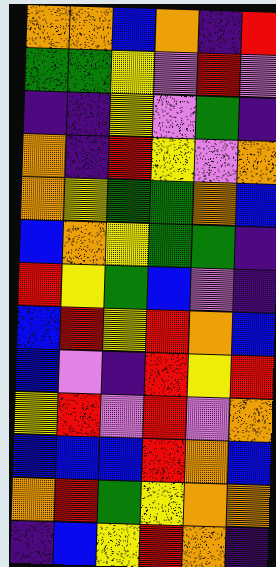[["orange", "orange", "blue", "orange", "indigo", "red"], ["green", "green", "yellow", "violet", "red", "violet"], ["indigo", "indigo", "yellow", "violet", "green", "indigo"], ["orange", "indigo", "red", "yellow", "violet", "orange"], ["orange", "yellow", "green", "green", "orange", "blue"], ["blue", "orange", "yellow", "green", "green", "indigo"], ["red", "yellow", "green", "blue", "violet", "indigo"], ["blue", "red", "yellow", "red", "orange", "blue"], ["blue", "violet", "indigo", "red", "yellow", "red"], ["yellow", "red", "violet", "red", "violet", "orange"], ["blue", "blue", "blue", "red", "orange", "blue"], ["orange", "red", "green", "yellow", "orange", "orange"], ["indigo", "blue", "yellow", "red", "orange", "indigo"]]